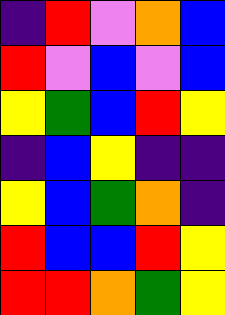[["indigo", "red", "violet", "orange", "blue"], ["red", "violet", "blue", "violet", "blue"], ["yellow", "green", "blue", "red", "yellow"], ["indigo", "blue", "yellow", "indigo", "indigo"], ["yellow", "blue", "green", "orange", "indigo"], ["red", "blue", "blue", "red", "yellow"], ["red", "red", "orange", "green", "yellow"]]